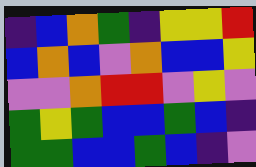[["indigo", "blue", "orange", "green", "indigo", "yellow", "yellow", "red"], ["blue", "orange", "blue", "violet", "orange", "blue", "blue", "yellow"], ["violet", "violet", "orange", "red", "red", "violet", "yellow", "violet"], ["green", "yellow", "green", "blue", "blue", "green", "blue", "indigo"], ["green", "green", "blue", "blue", "green", "blue", "indigo", "violet"]]